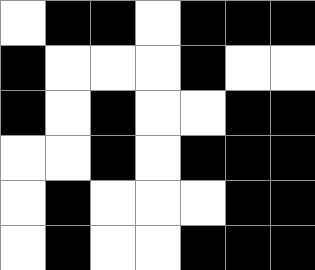[["white", "black", "black", "white", "black", "black", "black"], ["black", "white", "white", "white", "black", "white", "white"], ["black", "white", "black", "white", "white", "black", "black"], ["white", "white", "black", "white", "black", "black", "black"], ["white", "black", "white", "white", "white", "black", "black"], ["white", "black", "white", "white", "black", "black", "black"]]